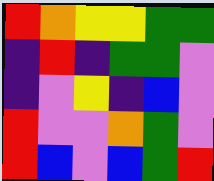[["red", "orange", "yellow", "yellow", "green", "green"], ["indigo", "red", "indigo", "green", "green", "violet"], ["indigo", "violet", "yellow", "indigo", "blue", "violet"], ["red", "violet", "violet", "orange", "green", "violet"], ["red", "blue", "violet", "blue", "green", "red"]]